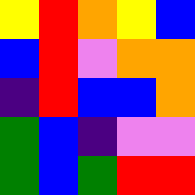[["yellow", "red", "orange", "yellow", "blue"], ["blue", "red", "violet", "orange", "orange"], ["indigo", "red", "blue", "blue", "orange"], ["green", "blue", "indigo", "violet", "violet"], ["green", "blue", "green", "red", "red"]]